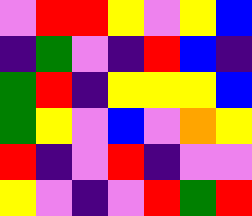[["violet", "red", "red", "yellow", "violet", "yellow", "blue"], ["indigo", "green", "violet", "indigo", "red", "blue", "indigo"], ["green", "red", "indigo", "yellow", "yellow", "yellow", "blue"], ["green", "yellow", "violet", "blue", "violet", "orange", "yellow"], ["red", "indigo", "violet", "red", "indigo", "violet", "violet"], ["yellow", "violet", "indigo", "violet", "red", "green", "red"]]